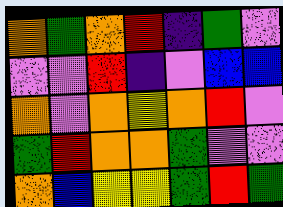[["orange", "green", "orange", "red", "indigo", "green", "violet"], ["violet", "violet", "red", "indigo", "violet", "blue", "blue"], ["orange", "violet", "orange", "yellow", "orange", "red", "violet"], ["green", "red", "orange", "orange", "green", "violet", "violet"], ["orange", "blue", "yellow", "yellow", "green", "red", "green"]]